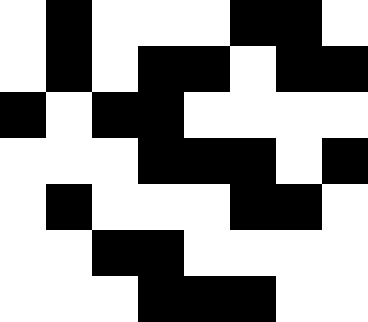[["white", "black", "white", "white", "white", "black", "black", "white"], ["white", "black", "white", "black", "black", "white", "black", "black"], ["black", "white", "black", "black", "white", "white", "white", "white"], ["white", "white", "white", "black", "black", "black", "white", "black"], ["white", "black", "white", "white", "white", "black", "black", "white"], ["white", "white", "black", "black", "white", "white", "white", "white"], ["white", "white", "white", "black", "black", "black", "white", "white"]]